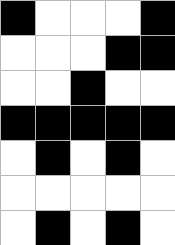[["black", "white", "white", "white", "black"], ["white", "white", "white", "black", "black"], ["white", "white", "black", "white", "white"], ["black", "black", "black", "black", "black"], ["white", "black", "white", "black", "white"], ["white", "white", "white", "white", "white"], ["white", "black", "white", "black", "white"]]